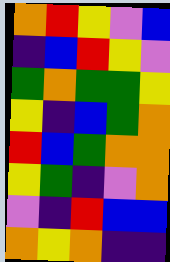[["orange", "red", "yellow", "violet", "blue"], ["indigo", "blue", "red", "yellow", "violet"], ["green", "orange", "green", "green", "yellow"], ["yellow", "indigo", "blue", "green", "orange"], ["red", "blue", "green", "orange", "orange"], ["yellow", "green", "indigo", "violet", "orange"], ["violet", "indigo", "red", "blue", "blue"], ["orange", "yellow", "orange", "indigo", "indigo"]]